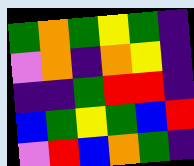[["green", "orange", "green", "yellow", "green", "indigo"], ["violet", "orange", "indigo", "orange", "yellow", "indigo"], ["indigo", "indigo", "green", "red", "red", "indigo"], ["blue", "green", "yellow", "green", "blue", "red"], ["violet", "red", "blue", "orange", "green", "indigo"]]